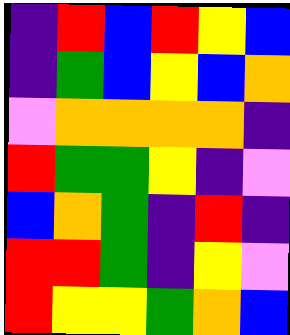[["indigo", "red", "blue", "red", "yellow", "blue"], ["indigo", "green", "blue", "yellow", "blue", "orange"], ["violet", "orange", "orange", "orange", "orange", "indigo"], ["red", "green", "green", "yellow", "indigo", "violet"], ["blue", "orange", "green", "indigo", "red", "indigo"], ["red", "red", "green", "indigo", "yellow", "violet"], ["red", "yellow", "yellow", "green", "orange", "blue"]]